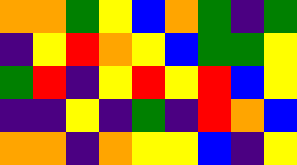[["orange", "orange", "green", "yellow", "blue", "orange", "green", "indigo", "green"], ["indigo", "yellow", "red", "orange", "yellow", "blue", "green", "green", "yellow"], ["green", "red", "indigo", "yellow", "red", "yellow", "red", "blue", "yellow"], ["indigo", "indigo", "yellow", "indigo", "green", "indigo", "red", "orange", "blue"], ["orange", "orange", "indigo", "orange", "yellow", "yellow", "blue", "indigo", "yellow"]]